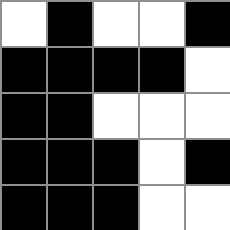[["white", "black", "white", "white", "black"], ["black", "black", "black", "black", "white"], ["black", "black", "white", "white", "white"], ["black", "black", "black", "white", "black"], ["black", "black", "black", "white", "white"]]